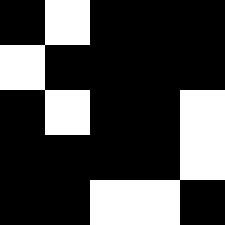[["black", "white", "black", "black", "black"], ["white", "black", "black", "black", "black"], ["black", "white", "black", "black", "white"], ["black", "black", "black", "black", "white"], ["black", "black", "white", "white", "black"]]